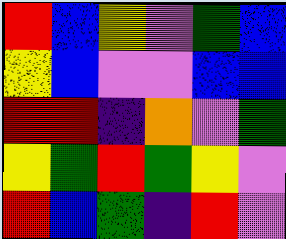[["red", "blue", "yellow", "violet", "green", "blue"], ["yellow", "blue", "violet", "violet", "blue", "blue"], ["red", "red", "indigo", "orange", "violet", "green"], ["yellow", "green", "red", "green", "yellow", "violet"], ["red", "blue", "green", "indigo", "red", "violet"]]